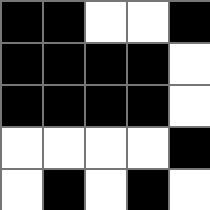[["black", "black", "white", "white", "black"], ["black", "black", "black", "black", "white"], ["black", "black", "black", "black", "white"], ["white", "white", "white", "white", "black"], ["white", "black", "white", "black", "white"]]